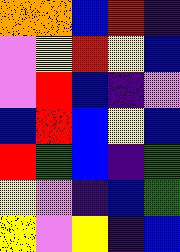[["orange", "orange", "blue", "red", "indigo"], ["violet", "yellow", "red", "yellow", "blue"], ["violet", "red", "blue", "indigo", "violet"], ["blue", "red", "blue", "yellow", "blue"], ["red", "green", "blue", "indigo", "green"], ["yellow", "violet", "indigo", "blue", "green"], ["yellow", "violet", "yellow", "indigo", "blue"]]